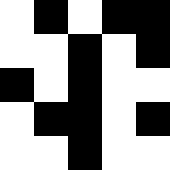[["white", "black", "white", "black", "black"], ["white", "white", "black", "white", "black"], ["black", "white", "black", "white", "white"], ["white", "black", "black", "white", "black"], ["white", "white", "black", "white", "white"]]